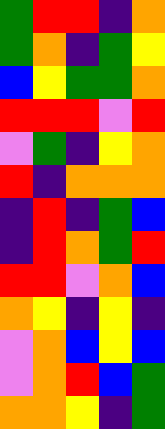[["green", "red", "red", "indigo", "orange"], ["green", "orange", "indigo", "green", "yellow"], ["blue", "yellow", "green", "green", "orange"], ["red", "red", "red", "violet", "red"], ["violet", "green", "indigo", "yellow", "orange"], ["red", "indigo", "orange", "orange", "orange"], ["indigo", "red", "indigo", "green", "blue"], ["indigo", "red", "orange", "green", "red"], ["red", "red", "violet", "orange", "blue"], ["orange", "yellow", "indigo", "yellow", "indigo"], ["violet", "orange", "blue", "yellow", "blue"], ["violet", "orange", "red", "blue", "green"], ["orange", "orange", "yellow", "indigo", "green"]]